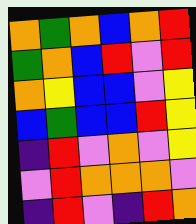[["orange", "green", "orange", "blue", "orange", "red"], ["green", "orange", "blue", "red", "violet", "red"], ["orange", "yellow", "blue", "blue", "violet", "yellow"], ["blue", "green", "blue", "blue", "red", "yellow"], ["indigo", "red", "violet", "orange", "violet", "yellow"], ["violet", "red", "orange", "orange", "orange", "violet"], ["indigo", "red", "violet", "indigo", "red", "orange"]]